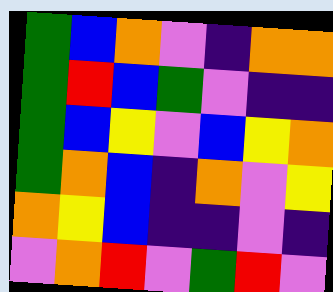[["green", "blue", "orange", "violet", "indigo", "orange", "orange"], ["green", "red", "blue", "green", "violet", "indigo", "indigo"], ["green", "blue", "yellow", "violet", "blue", "yellow", "orange"], ["green", "orange", "blue", "indigo", "orange", "violet", "yellow"], ["orange", "yellow", "blue", "indigo", "indigo", "violet", "indigo"], ["violet", "orange", "red", "violet", "green", "red", "violet"]]